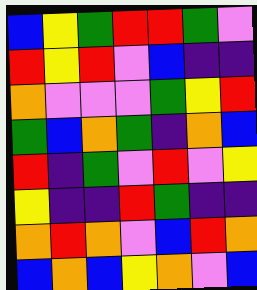[["blue", "yellow", "green", "red", "red", "green", "violet"], ["red", "yellow", "red", "violet", "blue", "indigo", "indigo"], ["orange", "violet", "violet", "violet", "green", "yellow", "red"], ["green", "blue", "orange", "green", "indigo", "orange", "blue"], ["red", "indigo", "green", "violet", "red", "violet", "yellow"], ["yellow", "indigo", "indigo", "red", "green", "indigo", "indigo"], ["orange", "red", "orange", "violet", "blue", "red", "orange"], ["blue", "orange", "blue", "yellow", "orange", "violet", "blue"]]